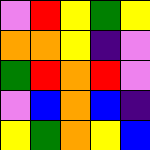[["violet", "red", "yellow", "green", "yellow"], ["orange", "orange", "yellow", "indigo", "violet"], ["green", "red", "orange", "red", "violet"], ["violet", "blue", "orange", "blue", "indigo"], ["yellow", "green", "orange", "yellow", "blue"]]